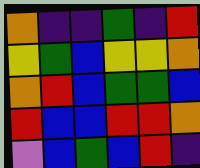[["orange", "indigo", "indigo", "green", "indigo", "red"], ["yellow", "green", "blue", "yellow", "yellow", "orange"], ["orange", "red", "blue", "green", "green", "blue"], ["red", "blue", "blue", "red", "red", "orange"], ["violet", "blue", "green", "blue", "red", "indigo"]]